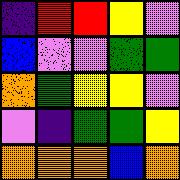[["indigo", "red", "red", "yellow", "violet"], ["blue", "violet", "violet", "green", "green"], ["orange", "green", "yellow", "yellow", "violet"], ["violet", "indigo", "green", "green", "yellow"], ["orange", "orange", "orange", "blue", "orange"]]